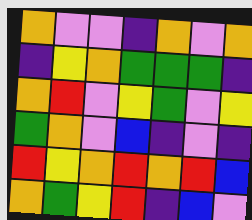[["orange", "violet", "violet", "indigo", "orange", "violet", "orange"], ["indigo", "yellow", "orange", "green", "green", "green", "indigo"], ["orange", "red", "violet", "yellow", "green", "violet", "yellow"], ["green", "orange", "violet", "blue", "indigo", "violet", "indigo"], ["red", "yellow", "orange", "red", "orange", "red", "blue"], ["orange", "green", "yellow", "red", "indigo", "blue", "violet"]]